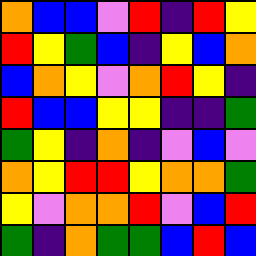[["orange", "blue", "blue", "violet", "red", "indigo", "red", "yellow"], ["red", "yellow", "green", "blue", "indigo", "yellow", "blue", "orange"], ["blue", "orange", "yellow", "violet", "orange", "red", "yellow", "indigo"], ["red", "blue", "blue", "yellow", "yellow", "indigo", "indigo", "green"], ["green", "yellow", "indigo", "orange", "indigo", "violet", "blue", "violet"], ["orange", "yellow", "red", "red", "yellow", "orange", "orange", "green"], ["yellow", "violet", "orange", "orange", "red", "violet", "blue", "red"], ["green", "indigo", "orange", "green", "green", "blue", "red", "blue"]]